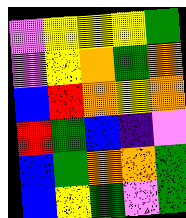[["violet", "yellow", "yellow", "yellow", "green"], ["violet", "yellow", "orange", "green", "orange"], ["blue", "red", "orange", "yellow", "orange"], ["red", "green", "blue", "indigo", "violet"], ["blue", "green", "orange", "orange", "green"], ["blue", "yellow", "green", "violet", "green"]]